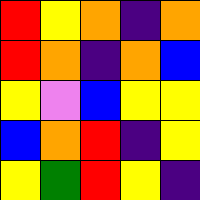[["red", "yellow", "orange", "indigo", "orange"], ["red", "orange", "indigo", "orange", "blue"], ["yellow", "violet", "blue", "yellow", "yellow"], ["blue", "orange", "red", "indigo", "yellow"], ["yellow", "green", "red", "yellow", "indigo"]]